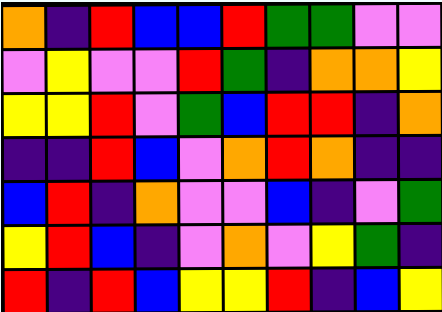[["orange", "indigo", "red", "blue", "blue", "red", "green", "green", "violet", "violet"], ["violet", "yellow", "violet", "violet", "red", "green", "indigo", "orange", "orange", "yellow"], ["yellow", "yellow", "red", "violet", "green", "blue", "red", "red", "indigo", "orange"], ["indigo", "indigo", "red", "blue", "violet", "orange", "red", "orange", "indigo", "indigo"], ["blue", "red", "indigo", "orange", "violet", "violet", "blue", "indigo", "violet", "green"], ["yellow", "red", "blue", "indigo", "violet", "orange", "violet", "yellow", "green", "indigo"], ["red", "indigo", "red", "blue", "yellow", "yellow", "red", "indigo", "blue", "yellow"]]